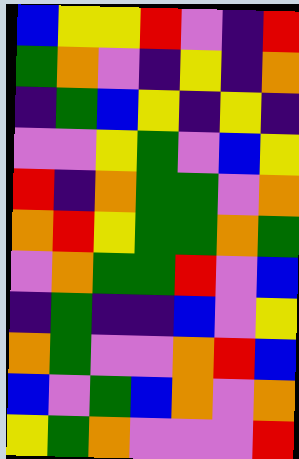[["blue", "yellow", "yellow", "red", "violet", "indigo", "red"], ["green", "orange", "violet", "indigo", "yellow", "indigo", "orange"], ["indigo", "green", "blue", "yellow", "indigo", "yellow", "indigo"], ["violet", "violet", "yellow", "green", "violet", "blue", "yellow"], ["red", "indigo", "orange", "green", "green", "violet", "orange"], ["orange", "red", "yellow", "green", "green", "orange", "green"], ["violet", "orange", "green", "green", "red", "violet", "blue"], ["indigo", "green", "indigo", "indigo", "blue", "violet", "yellow"], ["orange", "green", "violet", "violet", "orange", "red", "blue"], ["blue", "violet", "green", "blue", "orange", "violet", "orange"], ["yellow", "green", "orange", "violet", "violet", "violet", "red"]]